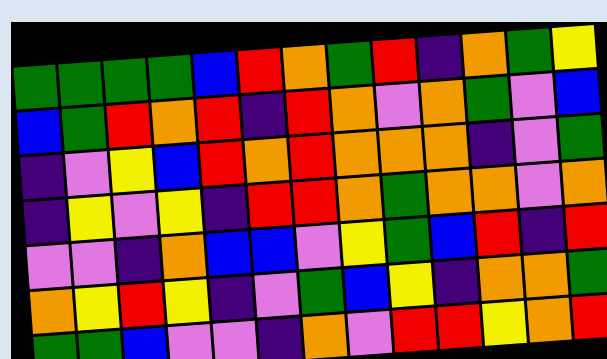[["green", "green", "green", "green", "blue", "red", "orange", "green", "red", "indigo", "orange", "green", "yellow"], ["blue", "green", "red", "orange", "red", "indigo", "red", "orange", "violet", "orange", "green", "violet", "blue"], ["indigo", "violet", "yellow", "blue", "red", "orange", "red", "orange", "orange", "orange", "indigo", "violet", "green"], ["indigo", "yellow", "violet", "yellow", "indigo", "red", "red", "orange", "green", "orange", "orange", "violet", "orange"], ["violet", "violet", "indigo", "orange", "blue", "blue", "violet", "yellow", "green", "blue", "red", "indigo", "red"], ["orange", "yellow", "red", "yellow", "indigo", "violet", "green", "blue", "yellow", "indigo", "orange", "orange", "green"], ["green", "green", "blue", "violet", "violet", "indigo", "orange", "violet", "red", "red", "yellow", "orange", "red"]]